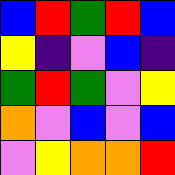[["blue", "red", "green", "red", "blue"], ["yellow", "indigo", "violet", "blue", "indigo"], ["green", "red", "green", "violet", "yellow"], ["orange", "violet", "blue", "violet", "blue"], ["violet", "yellow", "orange", "orange", "red"]]